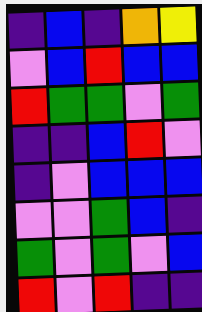[["indigo", "blue", "indigo", "orange", "yellow"], ["violet", "blue", "red", "blue", "blue"], ["red", "green", "green", "violet", "green"], ["indigo", "indigo", "blue", "red", "violet"], ["indigo", "violet", "blue", "blue", "blue"], ["violet", "violet", "green", "blue", "indigo"], ["green", "violet", "green", "violet", "blue"], ["red", "violet", "red", "indigo", "indigo"]]